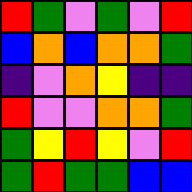[["red", "green", "violet", "green", "violet", "red"], ["blue", "orange", "blue", "orange", "orange", "green"], ["indigo", "violet", "orange", "yellow", "indigo", "indigo"], ["red", "violet", "violet", "orange", "orange", "green"], ["green", "yellow", "red", "yellow", "violet", "red"], ["green", "red", "green", "green", "blue", "blue"]]